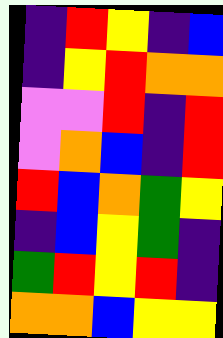[["indigo", "red", "yellow", "indigo", "blue"], ["indigo", "yellow", "red", "orange", "orange"], ["violet", "violet", "red", "indigo", "red"], ["violet", "orange", "blue", "indigo", "red"], ["red", "blue", "orange", "green", "yellow"], ["indigo", "blue", "yellow", "green", "indigo"], ["green", "red", "yellow", "red", "indigo"], ["orange", "orange", "blue", "yellow", "yellow"]]